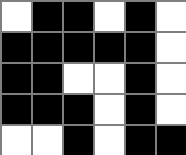[["white", "black", "black", "white", "black", "white"], ["black", "black", "black", "black", "black", "white"], ["black", "black", "white", "white", "black", "white"], ["black", "black", "black", "white", "black", "white"], ["white", "white", "black", "white", "black", "black"]]